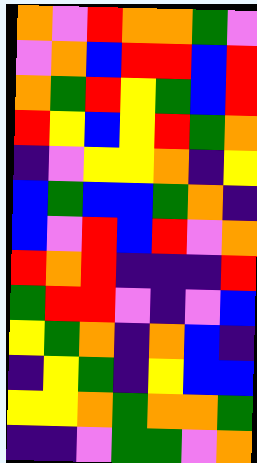[["orange", "violet", "red", "orange", "orange", "green", "violet"], ["violet", "orange", "blue", "red", "red", "blue", "red"], ["orange", "green", "red", "yellow", "green", "blue", "red"], ["red", "yellow", "blue", "yellow", "red", "green", "orange"], ["indigo", "violet", "yellow", "yellow", "orange", "indigo", "yellow"], ["blue", "green", "blue", "blue", "green", "orange", "indigo"], ["blue", "violet", "red", "blue", "red", "violet", "orange"], ["red", "orange", "red", "indigo", "indigo", "indigo", "red"], ["green", "red", "red", "violet", "indigo", "violet", "blue"], ["yellow", "green", "orange", "indigo", "orange", "blue", "indigo"], ["indigo", "yellow", "green", "indigo", "yellow", "blue", "blue"], ["yellow", "yellow", "orange", "green", "orange", "orange", "green"], ["indigo", "indigo", "violet", "green", "green", "violet", "orange"]]